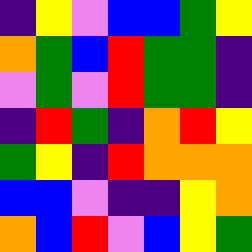[["indigo", "yellow", "violet", "blue", "blue", "green", "yellow"], ["orange", "green", "blue", "red", "green", "green", "indigo"], ["violet", "green", "violet", "red", "green", "green", "indigo"], ["indigo", "red", "green", "indigo", "orange", "red", "yellow"], ["green", "yellow", "indigo", "red", "orange", "orange", "orange"], ["blue", "blue", "violet", "indigo", "indigo", "yellow", "orange"], ["orange", "blue", "red", "violet", "blue", "yellow", "green"]]